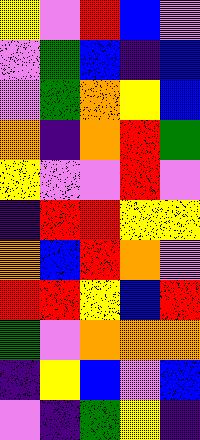[["yellow", "violet", "red", "blue", "violet"], ["violet", "green", "blue", "indigo", "blue"], ["violet", "green", "orange", "yellow", "blue"], ["orange", "indigo", "orange", "red", "green"], ["yellow", "violet", "violet", "red", "violet"], ["indigo", "red", "red", "yellow", "yellow"], ["orange", "blue", "red", "orange", "violet"], ["red", "red", "yellow", "blue", "red"], ["green", "violet", "orange", "orange", "orange"], ["indigo", "yellow", "blue", "violet", "blue"], ["violet", "indigo", "green", "yellow", "indigo"]]